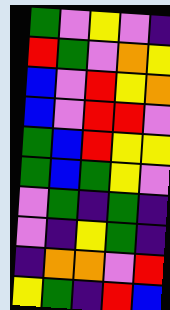[["green", "violet", "yellow", "violet", "indigo"], ["red", "green", "violet", "orange", "yellow"], ["blue", "violet", "red", "yellow", "orange"], ["blue", "violet", "red", "red", "violet"], ["green", "blue", "red", "yellow", "yellow"], ["green", "blue", "green", "yellow", "violet"], ["violet", "green", "indigo", "green", "indigo"], ["violet", "indigo", "yellow", "green", "indigo"], ["indigo", "orange", "orange", "violet", "red"], ["yellow", "green", "indigo", "red", "blue"]]